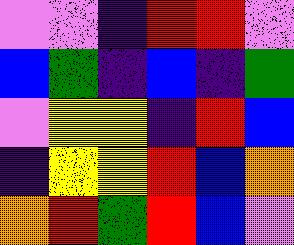[["violet", "violet", "indigo", "red", "red", "violet"], ["blue", "green", "indigo", "blue", "indigo", "green"], ["violet", "yellow", "yellow", "indigo", "red", "blue"], ["indigo", "yellow", "yellow", "red", "blue", "orange"], ["orange", "red", "green", "red", "blue", "violet"]]